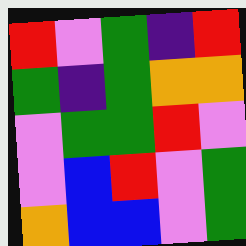[["red", "violet", "green", "indigo", "red"], ["green", "indigo", "green", "orange", "orange"], ["violet", "green", "green", "red", "violet"], ["violet", "blue", "red", "violet", "green"], ["orange", "blue", "blue", "violet", "green"]]